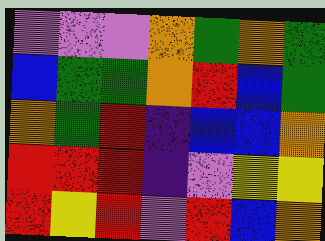[["violet", "violet", "violet", "orange", "green", "orange", "green"], ["blue", "green", "green", "orange", "red", "blue", "green"], ["orange", "green", "red", "indigo", "blue", "blue", "orange"], ["red", "red", "red", "indigo", "violet", "yellow", "yellow"], ["red", "yellow", "red", "violet", "red", "blue", "orange"]]